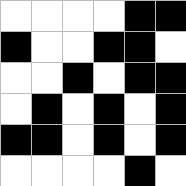[["white", "white", "white", "white", "black", "black"], ["black", "white", "white", "black", "black", "white"], ["white", "white", "black", "white", "black", "black"], ["white", "black", "white", "black", "white", "black"], ["black", "black", "white", "black", "white", "black"], ["white", "white", "white", "white", "black", "white"]]